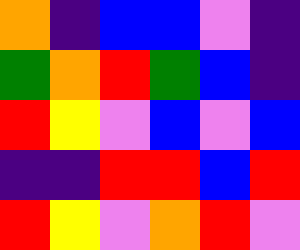[["orange", "indigo", "blue", "blue", "violet", "indigo"], ["green", "orange", "red", "green", "blue", "indigo"], ["red", "yellow", "violet", "blue", "violet", "blue"], ["indigo", "indigo", "red", "red", "blue", "red"], ["red", "yellow", "violet", "orange", "red", "violet"]]